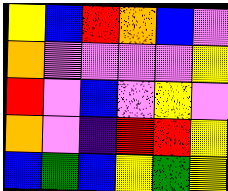[["yellow", "blue", "red", "orange", "blue", "violet"], ["orange", "violet", "violet", "violet", "violet", "yellow"], ["red", "violet", "blue", "violet", "yellow", "violet"], ["orange", "violet", "indigo", "red", "red", "yellow"], ["blue", "green", "blue", "yellow", "green", "yellow"]]